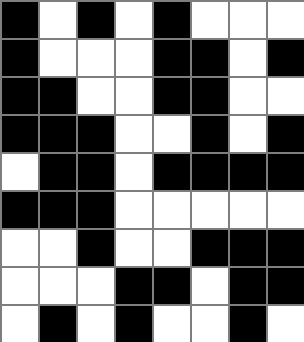[["black", "white", "black", "white", "black", "white", "white", "white"], ["black", "white", "white", "white", "black", "black", "white", "black"], ["black", "black", "white", "white", "black", "black", "white", "white"], ["black", "black", "black", "white", "white", "black", "white", "black"], ["white", "black", "black", "white", "black", "black", "black", "black"], ["black", "black", "black", "white", "white", "white", "white", "white"], ["white", "white", "black", "white", "white", "black", "black", "black"], ["white", "white", "white", "black", "black", "white", "black", "black"], ["white", "black", "white", "black", "white", "white", "black", "white"]]